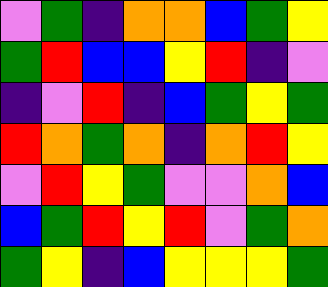[["violet", "green", "indigo", "orange", "orange", "blue", "green", "yellow"], ["green", "red", "blue", "blue", "yellow", "red", "indigo", "violet"], ["indigo", "violet", "red", "indigo", "blue", "green", "yellow", "green"], ["red", "orange", "green", "orange", "indigo", "orange", "red", "yellow"], ["violet", "red", "yellow", "green", "violet", "violet", "orange", "blue"], ["blue", "green", "red", "yellow", "red", "violet", "green", "orange"], ["green", "yellow", "indigo", "blue", "yellow", "yellow", "yellow", "green"]]